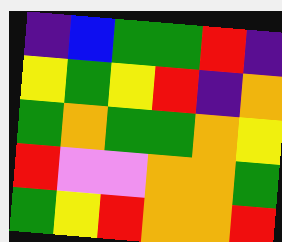[["indigo", "blue", "green", "green", "red", "indigo"], ["yellow", "green", "yellow", "red", "indigo", "orange"], ["green", "orange", "green", "green", "orange", "yellow"], ["red", "violet", "violet", "orange", "orange", "green"], ["green", "yellow", "red", "orange", "orange", "red"]]